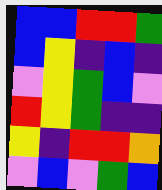[["blue", "blue", "red", "red", "green"], ["blue", "yellow", "indigo", "blue", "indigo"], ["violet", "yellow", "green", "blue", "violet"], ["red", "yellow", "green", "indigo", "indigo"], ["yellow", "indigo", "red", "red", "orange"], ["violet", "blue", "violet", "green", "blue"]]